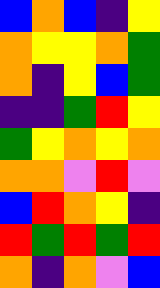[["blue", "orange", "blue", "indigo", "yellow"], ["orange", "yellow", "yellow", "orange", "green"], ["orange", "indigo", "yellow", "blue", "green"], ["indigo", "indigo", "green", "red", "yellow"], ["green", "yellow", "orange", "yellow", "orange"], ["orange", "orange", "violet", "red", "violet"], ["blue", "red", "orange", "yellow", "indigo"], ["red", "green", "red", "green", "red"], ["orange", "indigo", "orange", "violet", "blue"]]